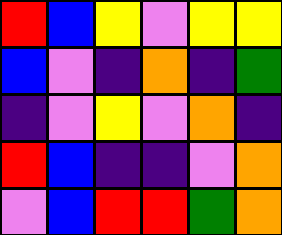[["red", "blue", "yellow", "violet", "yellow", "yellow"], ["blue", "violet", "indigo", "orange", "indigo", "green"], ["indigo", "violet", "yellow", "violet", "orange", "indigo"], ["red", "blue", "indigo", "indigo", "violet", "orange"], ["violet", "blue", "red", "red", "green", "orange"]]